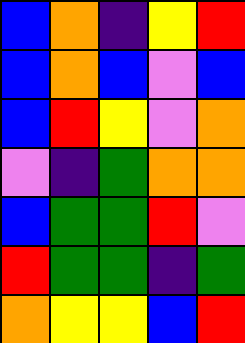[["blue", "orange", "indigo", "yellow", "red"], ["blue", "orange", "blue", "violet", "blue"], ["blue", "red", "yellow", "violet", "orange"], ["violet", "indigo", "green", "orange", "orange"], ["blue", "green", "green", "red", "violet"], ["red", "green", "green", "indigo", "green"], ["orange", "yellow", "yellow", "blue", "red"]]